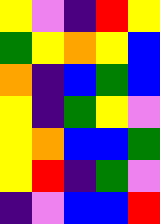[["yellow", "violet", "indigo", "red", "yellow"], ["green", "yellow", "orange", "yellow", "blue"], ["orange", "indigo", "blue", "green", "blue"], ["yellow", "indigo", "green", "yellow", "violet"], ["yellow", "orange", "blue", "blue", "green"], ["yellow", "red", "indigo", "green", "violet"], ["indigo", "violet", "blue", "blue", "red"]]